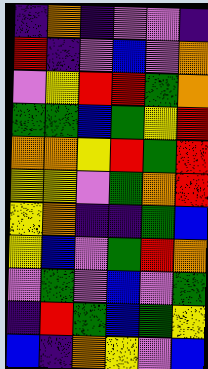[["indigo", "orange", "indigo", "violet", "violet", "indigo"], ["red", "indigo", "violet", "blue", "violet", "orange"], ["violet", "yellow", "red", "red", "green", "orange"], ["green", "green", "blue", "green", "yellow", "red"], ["orange", "orange", "yellow", "red", "green", "red"], ["yellow", "yellow", "violet", "green", "orange", "red"], ["yellow", "orange", "indigo", "indigo", "green", "blue"], ["yellow", "blue", "violet", "green", "red", "orange"], ["violet", "green", "violet", "blue", "violet", "green"], ["indigo", "red", "green", "blue", "green", "yellow"], ["blue", "indigo", "orange", "yellow", "violet", "blue"]]